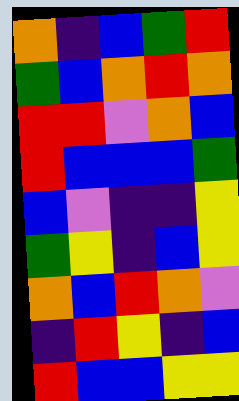[["orange", "indigo", "blue", "green", "red"], ["green", "blue", "orange", "red", "orange"], ["red", "red", "violet", "orange", "blue"], ["red", "blue", "blue", "blue", "green"], ["blue", "violet", "indigo", "indigo", "yellow"], ["green", "yellow", "indigo", "blue", "yellow"], ["orange", "blue", "red", "orange", "violet"], ["indigo", "red", "yellow", "indigo", "blue"], ["red", "blue", "blue", "yellow", "yellow"]]